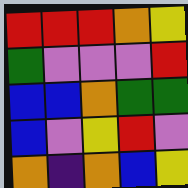[["red", "red", "red", "orange", "yellow"], ["green", "violet", "violet", "violet", "red"], ["blue", "blue", "orange", "green", "green"], ["blue", "violet", "yellow", "red", "violet"], ["orange", "indigo", "orange", "blue", "yellow"]]